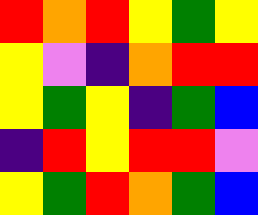[["red", "orange", "red", "yellow", "green", "yellow"], ["yellow", "violet", "indigo", "orange", "red", "red"], ["yellow", "green", "yellow", "indigo", "green", "blue"], ["indigo", "red", "yellow", "red", "red", "violet"], ["yellow", "green", "red", "orange", "green", "blue"]]